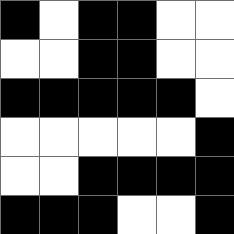[["black", "white", "black", "black", "white", "white"], ["white", "white", "black", "black", "white", "white"], ["black", "black", "black", "black", "black", "white"], ["white", "white", "white", "white", "white", "black"], ["white", "white", "black", "black", "black", "black"], ["black", "black", "black", "white", "white", "black"]]